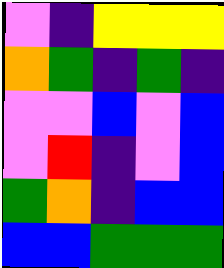[["violet", "indigo", "yellow", "yellow", "yellow"], ["orange", "green", "indigo", "green", "indigo"], ["violet", "violet", "blue", "violet", "blue"], ["violet", "red", "indigo", "violet", "blue"], ["green", "orange", "indigo", "blue", "blue"], ["blue", "blue", "green", "green", "green"]]